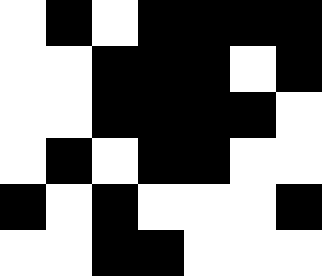[["white", "black", "white", "black", "black", "black", "black"], ["white", "white", "black", "black", "black", "white", "black"], ["white", "white", "black", "black", "black", "black", "white"], ["white", "black", "white", "black", "black", "white", "white"], ["black", "white", "black", "white", "white", "white", "black"], ["white", "white", "black", "black", "white", "white", "white"]]